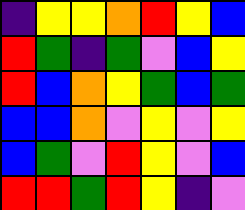[["indigo", "yellow", "yellow", "orange", "red", "yellow", "blue"], ["red", "green", "indigo", "green", "violet", "blue", "yellow"], ["red", "blue", "orange", "yellow", "green", "blue", "green"], ["blue", "blue", "orange", "violet", "yellow", "violet", "yellow"], ["blue", "green", "violet", "red", "yellow", "violet", "blue"], ["red", "red", "green", "red", "yellow", "indigo", "violet"]]